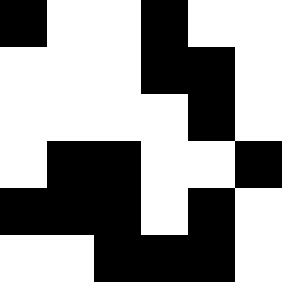[["black", "white", "white", "black", "white", "white"], ["white", "white", "white", "black", "black", "white"], ["white", "white", "white", "white", "black", "white"], ["white", "black", "black", "white", "white", "black"], ["black", "black", "black", "white", "black", "white"], ["white", "white", "black", "black", "black", "white"]]